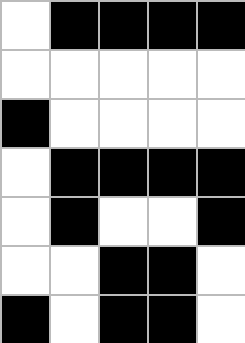[["white", "black", "black", "black", "black"], ["white", "white", "white", "white", "white"], ["black", "white", "white", "white", "white"], ["white", "black", "black", "black", "black"], ["white", "black", "white", "white", "black"], ["white", "white", "black", "black", "white"], ["black", "white", "black", "black", "white"]]